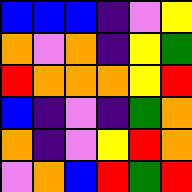[["blue", "blue", "blue", "indigo", "violet", "yellow"], ["orange", "violet", "orange", "indigo", "yellow", "green"], ["red", "orange", "orange", "orange", "yellow", "red"], ["blue", "indigo", "violet", "indigo", "green", "orange"], ["orange", "indigo", "violet", "yellow", "red", "orange"], ["violet", "orange", "blue", "red", "green", "red"]]